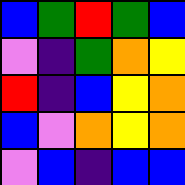[["blue", "green", "red", "green", "blue"], ["violet", "indigo", "green", "orange", "yellow"], ["red", "indigo", "blue", "yellow", "orange"], ["blue", "violet", "orange", "yellow", "orange"], ["violet", "blue", "indigo", "blue", "blue"]]